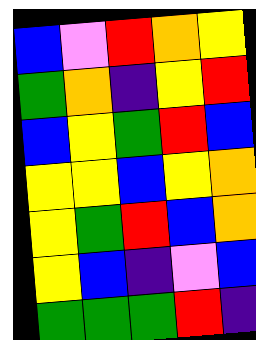[["blue", "violet", "red", "orange", "yellow"], ["green", "orange", "indigo", "yellow", "red"], ["blue", "yellow", "green", "red", "blue"], ["yellow", "yellow", "blue", "yellow", "orange"], ["yellow", "green", "red", "blue", "orange"], ["yellow", "blue", "indigo", "violet", "blue"], ["green", "green", "green", "red", "indigo"]]